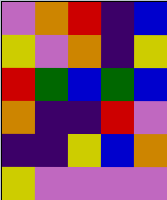[["violet", "orange", "red", "indigo", "blue"], ["yellow", "violet", "orange", "indigo", "yellow"], ["red", "green", "blue", "green", "blue"], ["orange", "indigo", "indigo", "red", "violet"], ["indigo", "indigo", "yellow", "blue", "orange"], ["yellow", "violet", "violet", "violet", "violet"]]